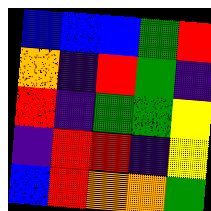[["blue", "blue", "blue", "green", "red"], ["orange", "indigo", "red", "green", "indigo"], ["red", "indigo", "green", "green", "yellow"], ["indigo", "red", "red", "indigo", "yellow"], ["blue", "red", "orange", "orange", "green"]]